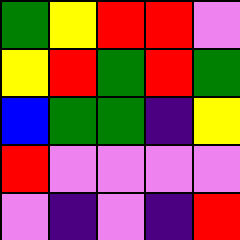[["green", "yellow", "red", "red", "violet"], ["yellow", "red", "green", "red", "green"], ["blue", "green", "green", "indigo", "yellow"], ["red", "violet", "violet", "violet", "violet"], ["violet", "indigo", "violet", "indigo", "red"]]